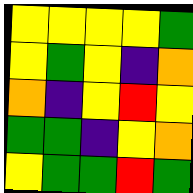[["yellow", "yellow", "yellow", "yellow", "green"], ["yellow", "green", "yellow", "indigo", "orange"], ["orange", "indigo", "yellow", "red", "yellow"], ["green", "green", "indigo", "yellow", "orange"], ["yellow", "green", "green", "red", "green"]]